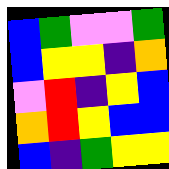[["blue", "green", "violet", "violet", "green"], ["blue", "yellow", "yellow", "indigo", "orange"], ["violet", "red", "indigo", "yellow", "blue"], ["orange", "red", "yellow", "blue", "blue"], ["blue", "indigo", "green", "yellow", "yellow"]]